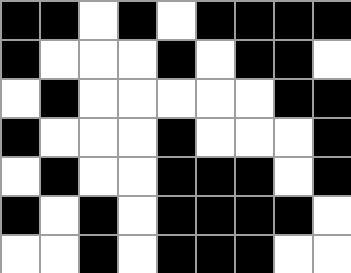[["black", "black", "white", "black", "white", "black", "black", "black", "black"], ["black", "white", "white", "white", "black", "white", "black", "black", "white"], ["white", "black", "white", "white", "white", "white", "white", "black", "black"], ["black", "white", "white", "white", "black", "white", "white", "white", "black"], ["white", "black", "white", "white", "black", "black", "black", "white", "black"], ["black", "white", "black", "white", "black", "black", "black", "black", "white"], ["white", "white", "black", "white", "black", "black", "black", "white", "white"]]